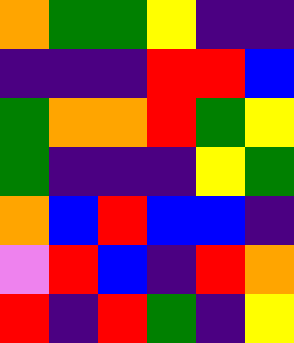[["orange", "green", "green", "yellow", "indigo", "indigo"], ["indigo", "indigo", "indigo", "red", "red", "blue"], ["green", "orange", "orange", "red", "green", "yellow"], ["green", "indigo", "indigo", "indigo", "yellow", "green"], ["orange", "blue", "red", "blue", "blue", "indigo"], ["violet", "red", "blue", "indigo", "red", "orange"], ["red", "indigo", "red", "green", "indigo", "yellow"]]